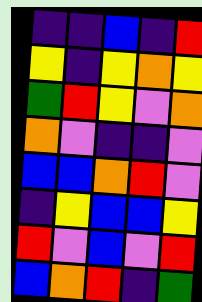[["indigo", "indigo", "blue", "indigo", "red"], ["yellow", "indigo", "yellow", "orange", "yellow"], ["green", "red", "yellow", "violet", "orange"], ["orange", "violet", "indigo", "indigo", "violet"], ["blue", "blue", "orange", "red", "violet"], ["indigo", "yellow", "blue", "blue", "yellow"], ["red", "violet", "blue", "violet", "red"], ["blue", "orange", "red", "indigo", "green"]]